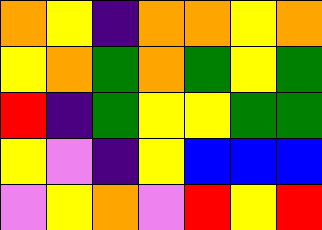[["orange", "yellow", "indigo", "orange", "orange", "yellow", "orange"], ["yellow", "orange", "green", "orange", "green", "yellow", "green"], ["red", "indigo", "green", "yellow", "yellow", "green", "green"], ["yellow", "violet", "indigo", "yellow", "blue", "blue", "blue"], ["violet", "yellow", "orange", "violet", "red", "yellow", "red"]]